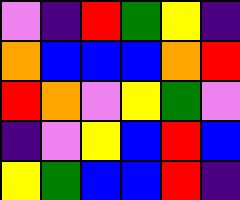[["violet", "indigo", "red", "green", "yellow", "indigo"], ["orange", "blue", "blue", "blue", "orange", "red"], ["red", "orange", "violet", "yellow", "green", "violet"], ["indigo", "violet", "yellow", "blue", "red", "blue"], ["yellow", "green", "blue", "blue", "red", "indigo"]]